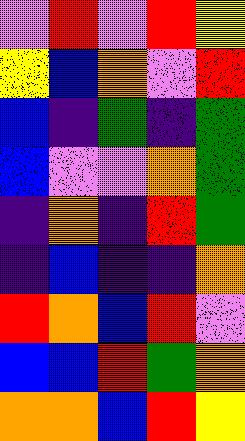[["violet", "red", "violet", "red", "yellow"], ["yellow", "blue", "orange", "violet", "red"], ["blue", "indigo", "green", "indigo", "green"], ["blue", "violet", "violet", "orange", "green"], ["indigo", "orange", "indigo", "red", "green"], ["indigo", "blue", "indigo", "indigo", "orange"], ["red", "orange", "blue", "red", "violet"], ["blue", "blue", "red", "green", "orange"], ["orange", "orange", "blue", "red", "yellow"]]